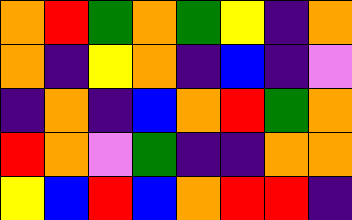[["orange", "red", "green", "orange", "green", "yellow", "indigo", "orange"], ["orange", "indigo", "yellow", "orange", "indigo", "blue", "indigo", "violet"], ["indigo", "orange", "indigo", "blue", "orange", "red", "green", "orange"], ["red", "orange", "violet", "green", "indigo", "indigo", "orange", "orange"], ["yellow", "blue", "red", "blue", "orange", "red", "red", "indigo"]]